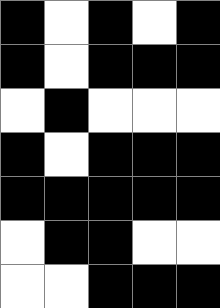[["black", "white", "black", "white", "black"], ["black", "white", "black", "black", "black"], ["white", "black", "white", "white", "white"], ["black", "white", "black", "black", "black"], ["black", "black", "black", "black", "black"], ["white", "black", "black", "white", "white"], ["white", "white", "black", "black", "black"]]